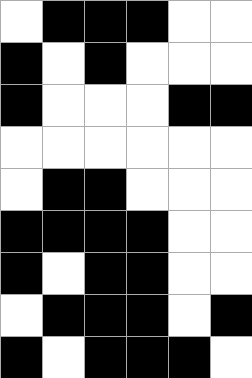[["white", "black", "black", "black", "white", "white"], ["black", "white", "black", "white", "white", "white"], ["black", "white", "white", "white", "black", "black"], ["white", "white", "white", "white", "white", "white"], ["white", "black", "black", "white", "white", "white"], ["black", "black", "black", "black", "white", "white"], ["black", "white", "black", "black", "white", "white"], ["white", "black", "black", "black", "white", "black"], ["black", "white", "black", "black", "black", "white"]]